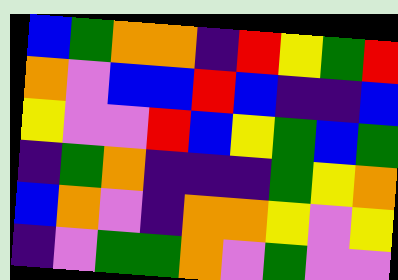[["blue", "green", "orange", "orange", "indigo", "red", "yellow", "green", "red"], ["orange", "violet", "blue", "blue", "red", "blue", "indigo", "indigo", "blue"], ["yellow", "violet", "violet", "red", "blue", "yellow", "green", "blue", "green"], ["indigo", "green", "orange", "indigo", "indigo", "indigo", "green", "yellow", "orange"], ["blue", "orange", "violet", "indigo", "orange", "orange", "yellow", "violet", "yellow"], ["indigo", "violet", "green", "green", "orange", "violet", "green", "violet", "violet"]]